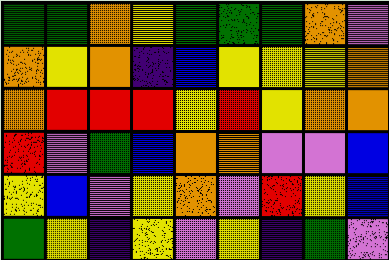[["green", "green", "orange", "yellow", "green", "green", "green", "orange", "violet"], ["orange", "yellow", "orange", "indigo", "blue", "yellow", "yellow", "yellow", "orange"], ["orange", "red", "red", "red", "yellow", "red", "yellow", "orange", "orange"], ["red", "violet", "green", "blue", "orange", "orange", "violet", "violet", "blue"], ["yellow", "blue", "violet", "yellow", "orange", "violet", "red", "yellow", "blue"], ["green", "yellow", "indigo", "yellow", "violet", "yellow", "indigo", "green", "violet"]]